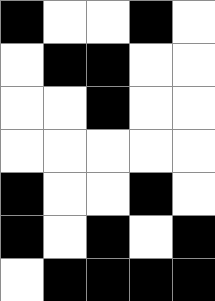[["black", "white", "white", "black", "white"], ["white", "black", "black", "white", "white"], ["white", "white", "black", "white", "white"], ["white", "white", "white", "white", "white"], ["black", "white", "white", "black", "white"], ["black", "white", "black", "white", "black"], ["white", "black", "black", "black", "black"]]